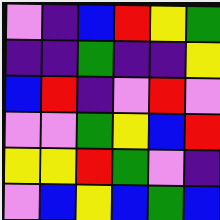[["violet", "indigo", "blue", "red", "yellow", "green"], ["indigo", "indigo", "green", "indigo", "indigo", "yellow"], ["blue", "red", "indigo", "violet", "red", "violet"], ["violet", "violet", "green", "yellow", "blue", "red"], ["yellow", "yellow", "red", "green", "violet", "indigo"], ["violet", "blue", "yellow", "blue", "green", "blue"]]